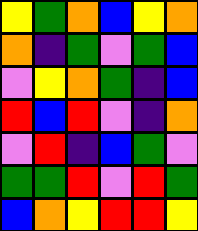[["yellow", "green", "orange", "blue", "yellow", "orange"], ["orange", "indigo", "green", "violet", "green", "blue"], ["violet", "yellow", "orange", "green", "indigo", "blue"], ["red", "blue", "red", "violet", "indigo", "orange"], ["violet", "red", "indigo", "blue", "green", "violet"], ["green", "green", "red", "violet", "red", "green"], ["blue", "orange", "yellow", "red", "red", "yellow"]]